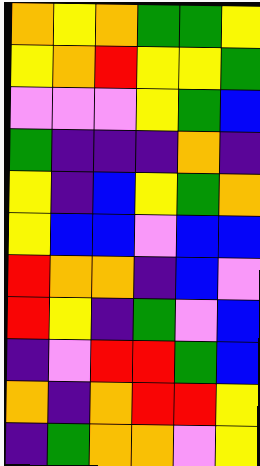[["orange", "yellow", "orange", "green", "green", "yellow"], ["yellow", "orange", "red", "yellow", "yellow", "green"], ["violet", "violet", "violet", "yellow", "green", "blue"], ["green", "indigo", "indigo", "indigo", "orange", "indigo"], ["yellow", "indigo", "blue", "yellow", "green", "orange"], ["yellow", "blue", "blue", "violet", "blue", "blue"], ["red", "orange", "orange", "indigo", "blue", "violet"], ["red", "yellow", "indigo", "green", "violet", "blue"], ["indigo", "violet", "red", "red", "green", "blue"], ["orange", "indigo", "orange", "red", "red", "yellow"], ["indigo", "green", "orange", "orange", "violet", "yellow"]]